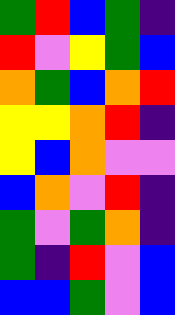[["green", "red", "blue", "green", "indigo"], ["red", "violet", "yellow", "green", "blue"], ["orange", "green", "blue", "orange", "red"], ["yellow", "yellow", "orange", "red", "indigo"], ["yellow", "blue", "orange", "violet", "violet"], ["blue", "orange", "violet", "red", "indigo"], ["green", "violet", "green", "orange", "indigo"], ["green", "indigo", "red", "violet", "blue"], ["blue", "blue", "green", "violet", "blue"]]